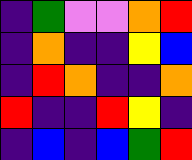[["indigo", "green", "violet", "violet", "orange", "red"], ["indigo", "orange", "indigo", "indigo", "yellow", "blue"], ["indigo", "red", "orange", "indigo", "indigo", "orange"], ["red", "indigo", "indigo", "red", "yellow", "indigo"], ["indigo", "blue", "indigo", "blue", "green", "red"]]